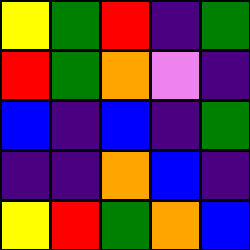[["yellow", "green", "red", "indigo", "green"], ["red", "green", "orange", "violet", "indigo"], ["blue", "indigo", "blue", "indigo", "green"], ["indigo", "indigo", "orange", "blue", "indigo"], ["yellow", "red", "green", "orange", "blue"]]